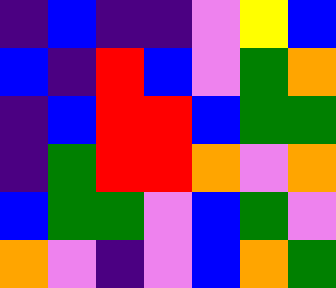[["indigo", "blue", "indigo", "indigo", "violet", "yellow", "blue"], ["blue", "indigo", "red", "blue", "violet", "green", "orange"], ["indigo", "blue", "red", "red", "blue", "green", "green"], ["indigo", "green", "red", "red", "orange", "violet", "orange"], ["blue", "green", "green", "violet", "blue", "green", "violet"], ["orange", "violet", "indigo", "violet", "blue", "orange", "green"]]